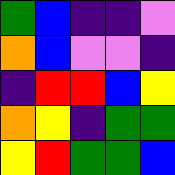[["green", "blue", "indigo", "indigo", "violet"], ["orange", "blue", "violet", "violet", "indigo"], ["indigo", "red", "red", "blue", "yellow"], ["orange", "yellow", "indigo", "green", "green"], ["yellow", "red", "green", "green", "blue"]]